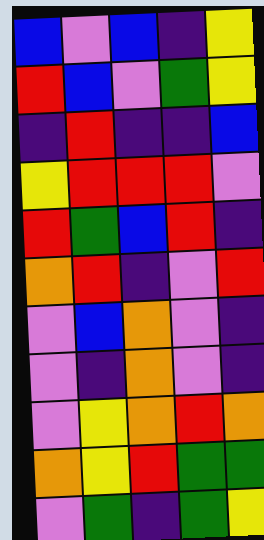[["blue", "violet", "blue", "indigo", "yellow"], ["red", "blue", "violet", "green", "yellow"], ["indigo", "red", "indigo", "indigo", "blue"], ["yellow", "red", "red", "red", "violet"], ["red", "green", "blue", "red", "indigo"], ["orange", "red", "indigo", "violet", "red"], ["violet", "blue", "orange", "violet", "indigo"], ["violet", "indigo", "orange", "violet", "indigo"], ["violet", "yellow", "orange", "red", "orange"], ["orange", "yellow", "red", "green", "green"], ["violet", "green", "indigo", "green", "yellow"]]